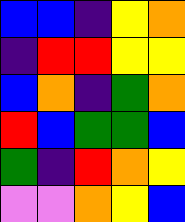[["blue", "blue", "indigo", "yellow", "orange"], ["indigo", "red", "red", "yellow", "yellow"], ["blue", "orange", "indigo", "green", "orange"], ["red", "blue", "green", "green", "blue"], ["green", "indigo", "red", "orange", "yellow"], ["violet", "violet", "orange", "yellow", "blue"]]